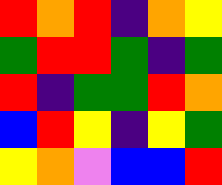[["red", "orange", "red", "indigo", "orange", "yellow"], ["green", "red", "red", "green", "indigo", "green"], ["red", "indigo", "green", "green", "red", "orange"], ["blue", "red", "yellow", "indigo", "yellow", "green"], ["yellow", "orange", "violet", "blue", "blue", "red"]]